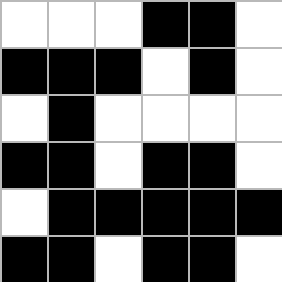[["white", "white", "white", "black", "black", "white"], ["black", "black", "black", "white", "black", "white"], ["white", "black", "white", "white", "white", "white"], ["black", "black", "white", "black", "black", "white"], ["white", "black", "black", "black", "black", "black"], ["black", "black", "white", "black", "black", "white"]]